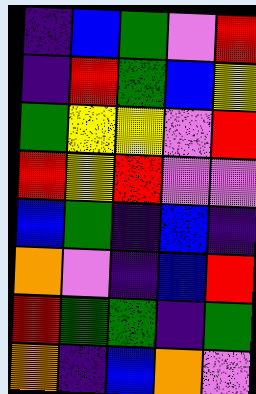[["indigo", "blue", "green", "violet", "red"], ["indigo", "red", "green", "blue", "yellow"], ["green", "yellow", "yellow", "violet", "red"], ["red", "yellow", "red", "violet", "violet"], ["blue", "green", "indigo", "blue", "indigo"], ["orange", "violet", "indigo", "blue", "red"], ["red", "green", "green", "indigo", "green"], ["orange", "indigo", "blue", "orange", "violet"]]